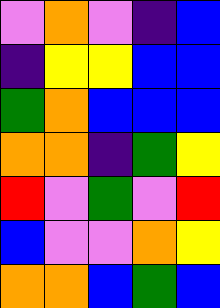[["violet", "orange", "violet", "indigo", "blue"], ["indigo", "yellow", "yellow", "blue", "blue"], ["green", "orange", "blue", "blue", "blue"], ["orange", "orange", "indigo", "green", "yellow"], ["red", "violet", "green", "violet", "red"], ["blue", "violet", "violet", "orange", "yellow"], ["orange", "orange", "blue", "green", "blue"]]